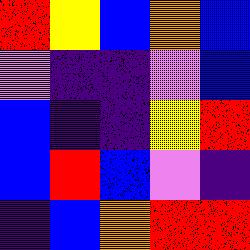[["red", "yellow", "blue", "orange", "blue"], ["violet", "indigo", "indigo", "violet", "blue"], ["blue", "indigo", "indigo", "yellow", "red"], ["blue", "red", "blue", "violet", "indigo"], ["indigo", "blue", "orange", "red", "red"]]